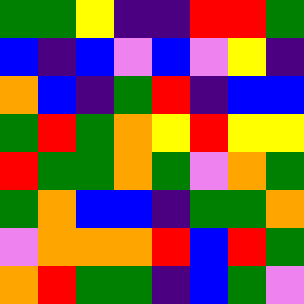[["green", "green", "yellow", "indigo", "indigo", "red", "red", "green"], ["blue", "indigo", "blue", "violet", "blue", "violet", "yellow", "indigo"], ["orange", "blue", "indigo", "green", "red", "indigo", "blue", "blue"], ["green", "red", "green", "orange", "yellow", "red", "yellow", "yellow"], ["red", "green", "green", "orange", "green", "violet", "orange", "green"], ["green", "orange", "blue", "blue", "indigo", "green", "green", "orange"], ["violet", "orange", "orange", "orange", "red", "blue", "red", "green"], ["orange", "red", "green", "green", "indigo", "blue", "green", "violet"]]